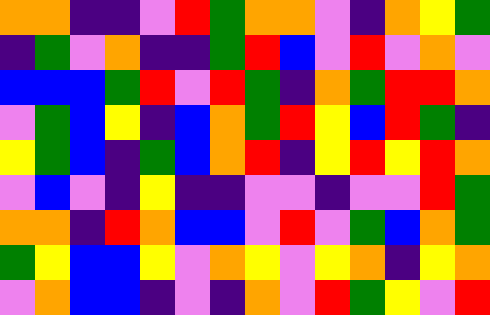[["orange", "orange", "indigo", "indigo", "violet", "red", "green", "orange", "orange", "violet", "indigo", "orange", "yellow", "green"], ["indigo", "green", "violet", "orange", "indigo", "indigo", "green", "red", "blue", "violet", "red", "violet", "orange", "violet"], ["blue", "blue", "blue", "green", "red", "violet", "red", "green", "indigo", "orange", "green", "red", "red", "orange"], ["violet", "green", "blue", "yellow", "indigo", "blue", "orange", "green", "red", "yellow", "blue", "red", "green", "indigo"], ["yellow", "green", "blue", "indigo", "green", "blue", "orange", "red", "indigo", "yellow", "red", "yellow", "red", "orange"], ["violet", "blue", "violet", "indigo", "yellow", "indigo", "indigo", "violet", "violet", "indigo", "violet", "violet", "red", "green"], ["orange", "orange", "indigo", "red", "orange", "blue", "blue", "violet", "red", "violet", "green", "blue", "orange", "green"], ["green", "yellow", "blue", "blue", "yellow", "violet", "orange", "yellow", "violet", "yellow", "orange", "indigo", "yellow", "orange"], ["violet", "orange", "blue", "blue", "indigo", "violet", "indigo", "orange", "violet", "red", "green", "yellow", "violet", "red"]]